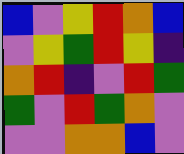[["blue", "violet", "yellow", "red", "orange", "blue"], ["violet", "yellow", "green", "red", "yellow", "indigo"], ["orange", "red", "indigo", "violet", "red", "green"], ["green", "violet", "red", "green", "orange", "violet"], ["violet", "violet", "orange", "orange", "blue", "violet"]]